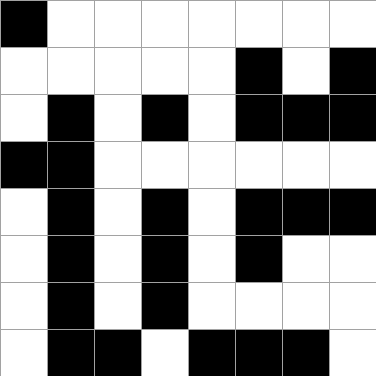[["black", "white", "white", "white", "white", "white", "white", "white"], ["white", "white", "white", "white", "white", "black", "white", "black"], ["white", "black", "white", "black", "white", "black", "black", "black"], ["black", "black", "white", "white", "white", "white", "white", "white"], ["white", "black", "white", "black", "white", "black", "black", "black"], ["white", "black", "white", "black", "white", "black", "white", "white"], ["white", "black", "white", "black", "white", "white", "white", "white"], ["white", "black", "black", "white", "black", "black", "black", "white"]]